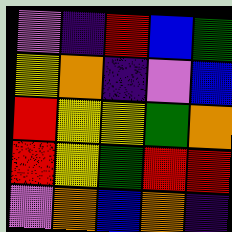[["violet", "indigo", "red", "blue", "green"], ["yellow", "orange", "indigo", "violet", "blue"], ["red", "yellow", "yellow", "green", "orange"], ["red", "yellow", "green", "red", "red"], ["violet", "orange", "blue", "orange", "indigo"]]